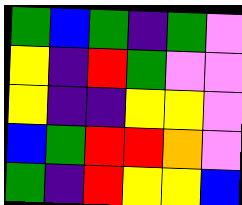[["green", "blue", "green", "indigo", "green", "violet"], ["yellow", "indigo", "red", "green", "violet", "violet"], ["yellow", "indigo", "indigo", "yellow", "yellow", "violet"], ["blue", "green", "red", "red", "orange", "violet"], ["green", "indigo", "red", "yellow", "yellow", "blue"]]